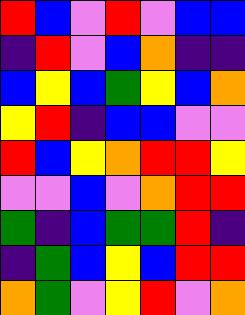[["red", "blue", "violet", "red", "violet", "blue", "blue"], ["indigo", "red", "violet", "blue", "orange", "indigo", "indigo"], ["blue", "yellow", "blue", "green", "yellow", "blue", "orange"], ["yellow", "red", "indigo", "blue", "blue", "violet", "violet"], ["red", "blue", "yellow", "orange", "red", "red", "yellow"], ["violet", "violet", "blue", "violet", "orange", "red", "red"], ["green", "indigo", "blue", "green", "green", "red", "indigo"], ["indigo", "green", "blue", "yellow", "blue", "red", "red"], ["orange", "green", "violet", "yellow", "red", "violet", "orange"]]